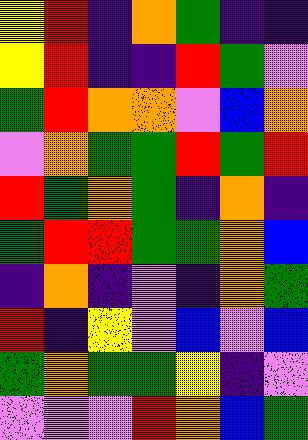[["yellow", "red", "indigo", "orange", "green", "indigo", "indigo"], ["yellow", "red", "indigo", "indigo", "red", "green", "violet"], ["green", "red", "orange", "orange", "violet", "blue", "orange"], ["violet", "orange", "green", "green", "red", "green", "red"], ["red", "green", "orange", "green", "indigo", "orange", "indigo"], ["green", "red", "red", "green", "green", "orange", "blue"], ["indigo", "orange", "indigo", "violet", "indigo", "orange", "green"], ["red", "indigo", "yellow", "violet", "blue", "violet", "blue"], ["green", "orange", "green", "green", "yellow", "indigo", "violet"], ["violet", "violet", "violet", "red", "orange", "blue", "green"]]